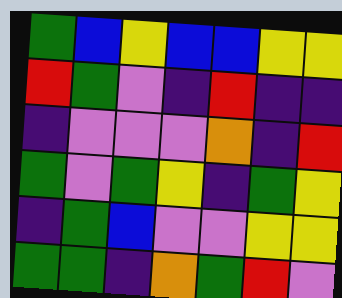[["green", "blue", "yellow", "blue", "blue", "yellow", "yellow"], ["red", "green", "violet", "indigo", "red", "indigo", "indigo"], ["indigo", "violet", "violet", "violet", "orange", "indigo", "red"], ["green", "violet", "green", "yellow", "indigo", "green", "yellow"], ["indigo", "green", "blue", "violet", "violet", "yellow", "yellow"], ["green", "green", "indigo", "orange", "green", "red", "violet"]]